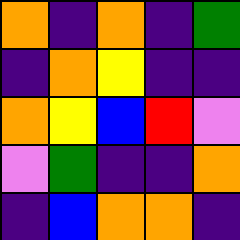[["orange", "indigo", "orange", "indigo", "green"], ["indigo", "orange", "yellow", "indigo", "indigo"], ["orange", "yellow", "blue", "red", "violet"], ["violet", "green", "indigo", "indigo", "orange"], ["indigo", "blue", "orange", "orange", "indigo"]]